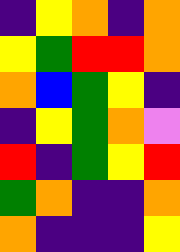[["indigo", "yellow", "orange", "indigo", "orange"], ["yellow", "green", "red", "red", "orange"], ["orange", "blue", "green", "yellow", "indigo"], ["indigo", "yellow", "green", "orange", "violet"], ["red", "indigo", "green", "yellow", "red"], ["green", "orange", "indigo", "indigo", "orange"], ["orange", "indigo", "indigo", "indigo", "yellow"]]